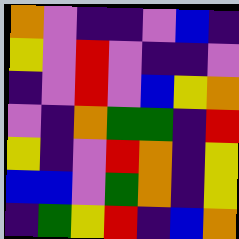[["orange", "violet", "indigo", "indigo", "violet", "blue", "indigo"], ["yellow", "violet", "red", "violet", "indigo", "indigo", "violet"], ["indigo", "violet", "red", "violet", "blue", "yellow", "orange"], ["violet", "indigo", "orange", "green", "green", "indigo", "red"], ["yellow", "indigo", "violet", "red", "orange", "indigo", "yellow"], ["blue", "blue", "violet", "green", "orange", "indigo", "yellow"], ["indigo", "green", "yellow", "red", "indigo", "blue", "orange"]]